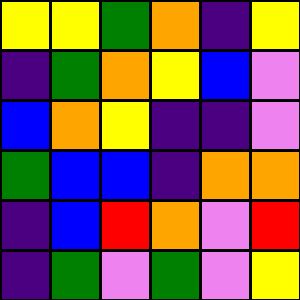[["yellow", "yellow", "green", "orange", "indigo", "yellow"], ["indigo", "green", "orange", "yellow", "blue", "violet"], ["blue", "orange", "yellow", "indigo", "indigo", "violet"], ["green", "blue", "blue", "indigo", "orange", "orange"], ["indigo", "blue", "red", "orange", "violet", "red"], ["indigo", "green", "violet", "green", "violet", "yellow"]]